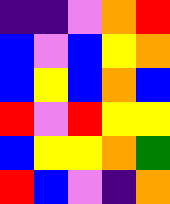[["indigo", "indigo", "violet", "orange", "red"], ["blue", "violet", "blue", "yellow", "orange"], ["blue", "yellow", "blue", "orange", "blue"], ["red", "violet", "red", "yellow", "yellow"], ["blue", "yellow", "yellow", "orange", "green"], ["red", "blue", "violet", "indigo", "orange"]]